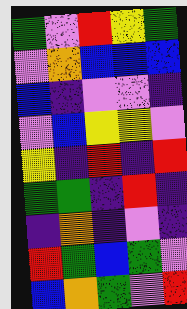[["green", "violet", "red", "yellow", "green"], ["violet", "orange", "blue", "blue", "blue"], ["blue", "indigo", "violet", "violet", "indigo"], ["violet", "blue", "yellow", "yellow", "violet"], ["yellow", "indigo", "red", "indigo", "red"], ["green", "green", "indigo", "red", "indigo"], ["indigo", "orange", "indigo", "violet", "indigo"], ["red", "green", "blue", "green", "violet"], ["blue", "orange", "green", "violet", "red"]]